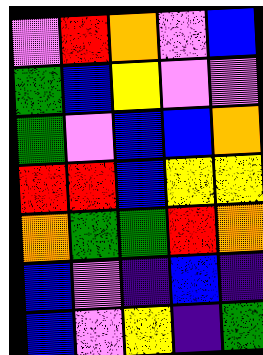[["violet", "red", "orange", "violet", "blue"], ["green", "blue", "yellow", "violet", "violet"], ["green", "violet", "blue", "blue", "orange"], ["red", "red", "blue", "yellow", "yellow"], ["orange", "green", "green", "red", "orange"], ["blue", "violet", "indigo", "blue", "indigo"], ["blue", "violet", "yellow", "indigo", "green"]]